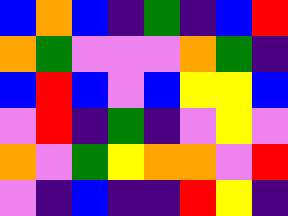[["blue", "orange", "blue", "indigo", "green", "indigo", "blue", "red"], ["orange", "green", "violet", "violet", "violet", "orange", "green", "indigo"], ["blue", "red", "blue", "violet", "blue", "yellow", "yellow", "blue"], ["violet", "red", "indigo", "green", "indigo", "violet", "yellow", "violet"], ["orange", "violet", "green", "yellow", "orange", "orange", "violet", "red"], ["violet", "indigo", "blue", "indigo", "indigo", "red", "yellow", "indigo"]]